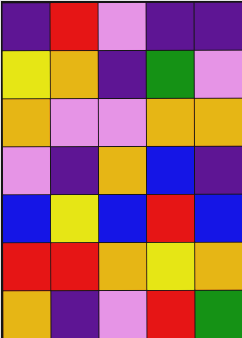[["indigo", "red", "violet", "indigo", "indigo"], ["yellow", "orange", "indigo", "green", "violet"], ["orange", "violet", "violet", "orange", "orange"], ["violet", "indigo", "orange", "blue", "indigo"], ["blue", "yellow", "blue", "red", "blue"], ["red", "red", "orange", "yellow", "orange"], ["orange", "indigo", "violet", "red", "green"]]